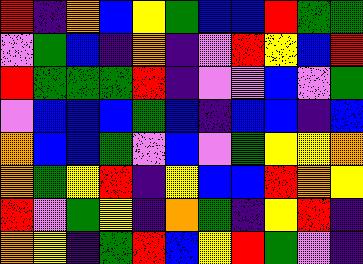[["red", "indigo", "orange", "blue", "yellow", "green", "blue", "blue", "red", "green", "green"], ["violet", "green", "blue", "indigo", "orange", "indigo", "violet", "red", "yellow", "blue", "red"], ["red", "green", "green", "green", "red", "indigo", "violet", "violet", "blue", "violet", "green"], ["violet", "blue", "blue", "blue", "green", "blue", "indigo", "blue", "blue", "indigo", "blue"], ["orange", "blue", "blue", "green", "violet", "blue", "violet", "green", "yellow", "yellow", "orange"], ["orange", "green", "yellow", "red", "indigo", "yellow", "blue", "blue", "red", "orange", "yellow"], ["red", "violet", "green", "yellow", "indigo", "orange", "green", "indigo", "yellow", "red", "indigo"], ["orange", "yellow", "indigo", "green", "red", "blue", "yellow", "red", "green", "violet", "indigo"]]